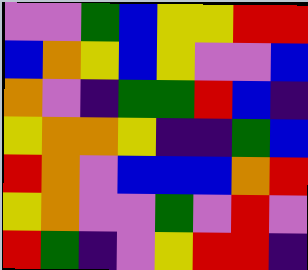[["violet", "violet", "green", "blue", "yellow", "yellow", "red", "red"], ["blue", "orange", "yellow", "blue", "yellow", "violet", "violet", "blue"], ["orange", "violet", "indigo", "green", "green", "red", "blue", "indigo"], ["yellow", "orange", "orange", "yellow", "indigo", "indigo", "green", "blue"], ["red", "orange", "violet", "blue", "blue", "blue", "orange", "red"], ["yellow", "orange", "violet", "violet", "green", "violet", "red", "violet"], ["red", "green", "indigo", "violet", "yellow", "red", "red", "indigo"]]